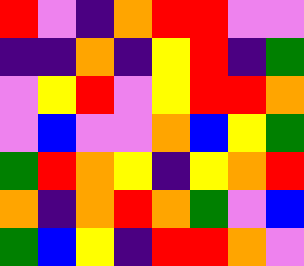[["red", "violet", "indigo", "orange", "red", "red", "violet", "violet"], ["indigo", "indigo", "orange", "indigo", "yellow", "red", "indigo", "green"], ["violet", "yellow", "red", "violet", "yellow", "red", "red", "orange"], ["violet", "blue", "violet", "violet", "orange", "blue", "yellow", "green"], ["green", "red", "orange", "yellow", "indigo", "yellow", "orange", "red"], ["orange", "indigo", "orange", "red", "orange", "green", "violet", "blue"], ["green", "blue", "yellow", "indigo", "red", "red", "orange", "violet"]]